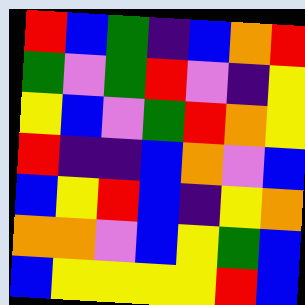[["red", "blue", "green", "indigo", "blue", "orange", "red"], ["green", "violet", "green", "red", "violet", "indigo", "yellow"], ["yellow", "blue", "violet", "green", "red", "orange", "yellow"], ["red", "indigo", "indigo", "blue", "orange", "violet", "blue"], ["blue", "yellow", "red", "blue", "indigo", "yellow", "orange"], ["orange", "orange", "violet", "blue", "yellow", "green", "blue"], ["blue", "yellow", "yellow", "yellow", "yellow", "red", "blue"]]